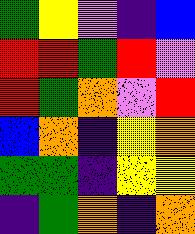[["green", "yellow", "violet", "indigo", "blue"], ["red", "red", "green", "red", "violet"], ["red", "green", "orange", "violet", "red"], ["blue", "orange", "indigo", "yellow", "orange"], ["green", "green", "indigo", "yellow", "yellow"], ["indigo", "green", "orange", "indigo", "orange"]]